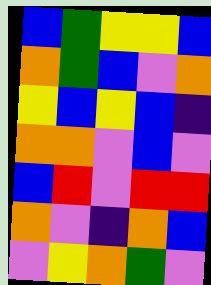[["blue", "green", "yellow", "yellow", "blue"], ["orange", "green", "blue", "violet", "orange"], ["yellow", "blue", "yellow", "blue", "indigo"], ["orange", "orange", "violet", "blue", "violet"], ["blue", "red", "violet", "red", "red"], ["orange", "violet", "indigo", "orange", "blue"], ["violet", "yellow", "orange", "green", "violet"]]